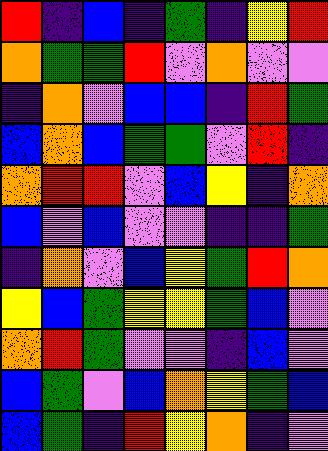[["red", "indigo", "blue", "indigo", "green", "indigo", "yellow", "red"], ["orange", "green", "green", "red", "violet", "orange", "violet", "violet"], ["indigo", "orange", "violet", "blue", "blue", "indigo", "red", "green"], ["blue", "orange", "blue", "green", "green", "violet", "red", "indigo"], ["orange", "red", "red", "violet", "blue", "yellow", "indigo", "orange"], ["blue", "violet", "blue", "violet", "violet", "indigo", "indigo", "green"], ["indigo", "orange", "violet", "blue", "yellow", "green", "red", "orange"], ["yellow", "blue", "green", "yellow", "yellow", "green", "blue", "violet"], ["orange", "red", "green", "violet", "violet", "indigo", "blue", "violet"], ["blue", "green", "violet", "blue", "orange", "yellow", "green", "blue"], ["blue", "green", "indigo", "red", "yellow", "orange", "indigo", "violet"]]